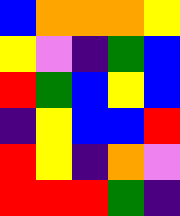[["blue", "orange", "orange", "orange", "yellow"], ["yellow", "violet", "indigo", "green", "blue"], ["red", "green", "blue", "yellow", "blue"], ["indigo", "yellow", "blue", "blue", "red"], ["red", "yellow", "indigo", "orange", "violet"], ["red", "red", "red", "green", "indigo"]]